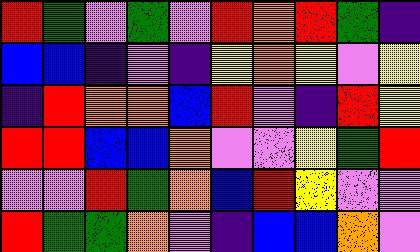[["red", "green", "violet", "green", "violet", "red", "orange", "red", "green", "indigo"], ["blue", "blue", "indigo", "violet", "indigo", "yellow", "orange", "yellow", "violet", "yellow"], ["indigo", "red", "orange", "orange", "blue", "red", "violet", "indigo", "red", "yellow"], ["red", "red", "blue", "blue", "orange", "violet", "violet", "yellow", "green", "red"], ["violet", "violet", "red", "green", "orange", "blue", "red", "yellow", "violet", "violet"], ["red", "green", "green", "orange", "violet", "indigo", "blue", "blue", "orange", "violet"]]